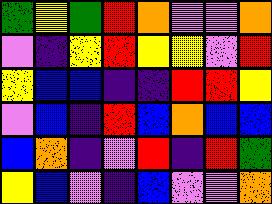[["green", "yellow", "green", "red", "orange", "violet", "violet", "orange"], ["violet", "indigo", "yellow", "red", "yellow", "yellow", "violet", "red"], ["yellow", "blue", "blue", "indigo", "indigo", "red", "red", "yellow"], ["violet", "blue", "indigo", "red", "blue", "orange", "blue", "blue"], ["blue", "orange", "indigo", "violet", "red", "indigo", "red", "green"], ["yellow", "blue", "violet", "indigo", "blue", "violet", "violet", "orange"]]